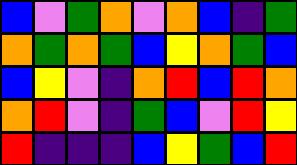[["blue", "violet", "green", "orange", "violet", "orange", "blue", "indigo", "green"], ["orange", "green", "orange", "green", "blue", "yellow", "orange", "green", "blue"], ["blue", "yellow", "violet", "indigo", "orange", "red", "blue", "red", "orange"], ["orange", "red", "violet", "indigo", "green", "blue", "violet", "red", "yellow"], ["red", "indigo", "indigo", "indigo", "blue", "yellow", "green", "blue", "red"]]